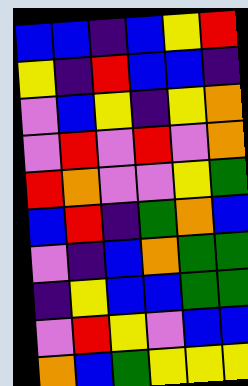[["blue", "blue", "indigo", "blue", "yellow", "red"], ["yellow", "indigo", "red", "blue", "blue", "indigo"], ["violet", "blue", "yellow", "indigo", "yellow", "orange"], ["violet", "red", "violet", "red", "violet", "orange"], ["red", "orange", "violet", "violet", "yellow", "green"], ["blue", "red", "indigo", "green", "orange", "blue"], ["violet", "indigo", "blue", "orange", "green", "green"], ["indigo", "yellow", "blue", "blue", "green", "green"], ["violet", "red", "yellow", "violet", "blue", "blue"], ["orange", "blue", "green", "yellow", "yellow", "yellow"]]